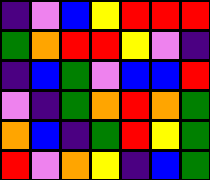[["indigo", "violet", "blue", "yellow", "red", "red", "red"], ["green", "orange", "red", "red", "yellow", "violet", "indigo"], ["indigo", "blue", "green", "violet", "blue", "blue", "red"], ["violet", "indigo", "green", "orange", "red", "orange", "green"], ["orange", "blue", "indigo", "green", "red", "yellow", "green"], ["red", "violet", "orange", "yellow", "indigo", "blue", "green"]]